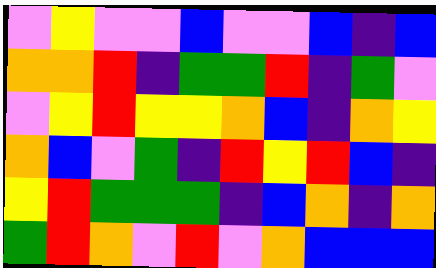[["violet", "yellow", "violet", "violet", "blue", "violet", "violet", "blue", "indigo", "blue"], ["orange", "orange", "red", "indigo", "green", "green", "red", "indigo", "green", "violet"], ["violet", "yellow", "red", "yellow", "yellow", "orange", "blue", "indigo", "orange", "yellow"], ["orange", "blue", "violet", "green", "indigo", "red", "yellow", "red", "blue", "indigo"], ["yellow", "red", "green", "green", "green", "indigo", "blue", "orange", "indigo", "orange"], ["green", "red", "orange", "violet", "red", "violet", "orange", "blue", "blue", "blue"]]